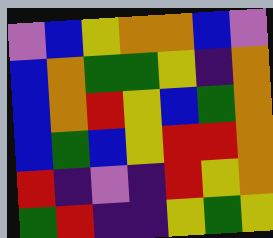[["violet", "blue", "yellow", "orange", "orange", "blue", "violet"], ["blue", "orange", "green", "green", "yellow", "indigo", "orange"], ["blue", "orange", "red", "yellow", "blue", "green", "orange"], ["blue", "green", "blue", "yellow", "red", "red", "orange"], ["red", "indigo", "violet", "indigo", "red", "yellow", "orange"], ["green", "red", "indigo", "indigo", "yellow", "green", "yellow"]]